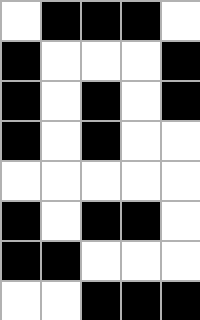[["white", "black", "black", "black", "white"], ["black", "white", "white", "white", "black"], ["black", "white", "black", "white", "black"], ["black", "white", "black", "white", "white"], ["white", "white", "white", "white", "white"], ["black", "white", "black", "black", "white"], ["black", "black", "white", "white", "white"], ["white", "white", "black", "black", "black"]]